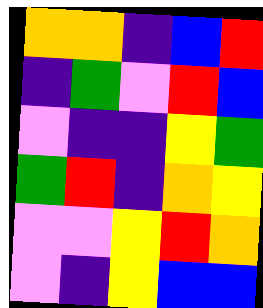[["orange", "orange", "indigo", "blue", "red"], ["indigo", "green", "violet", "red", "blue"], ["violet", "indigo", "indigo", "yellow", "green"], ["green", "red", "indigo", "orange", "yellow"], ["violet", "violet", "yellow", "red", "orange"], ["violet", "indigo", "yellow", "blue", "blue"]]